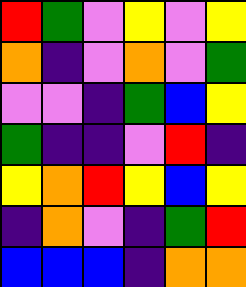[["red", "green", "violet", "yellow", "violet", "yellow"], ["orange", "indigo", "violet", "orange", "violet", "green"], ["violet", "violet", "indigo", "green", "blue", "yellow"], ["green", "indigo", "indigo", "violet", "red", "indigo"], ["yellow", "orange", "red", "yellow", "blue", "yellow"], ["indigo", "orange", "violet", "indigo", "green", "red"], ["blue", "blue", "blue", "indigo", "orange", "orange"]]